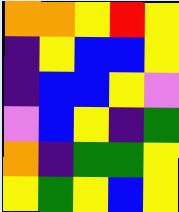[["orange", "orange", "yellow", "red", "yellow"], ["indigo", "yellow", "blue", "blue", "yellow"], ["indigo", "blue", "blue", "yellow", "violet"], ["violet", "blue", "yellow", "indigo", "green"], ["orange", "indigo", "green", "green", "yellow"], ["yellow", "green", "yellow", "blue", "yellow"]]